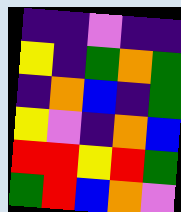[["indigo", "indigo", "violet", "indigo", "indigo"], ["yellow", "indigo", "green", "orange", "green"], ["indigo", "orange", "blue", "indigo", "green"], ["yellow", "violet", "indigo", "orange", "blue"], ["red", "red", "yellow", "red", "green"], ["green", "red", "blue", "orange", "violet"]]